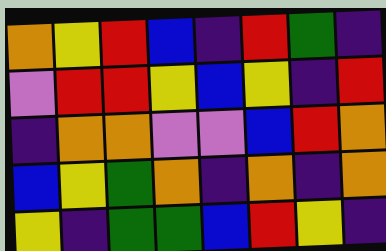[["orange", "yellow", "red", "blue", "indigo", "red", "green", "indigo"], ["violet", "red", "red", "yellow", "blue", "yellow", "indigo", "red"], ["indigo", "orange", "orange", "violet", "violet", "blue", "red", "orange"], ["blue", "yellow", "green", "orange", "indigo", "orange", "indigo", "orange"], ["yellow", "indigo", "green", "green", "blue", "red", "yellow", "indigo"]]